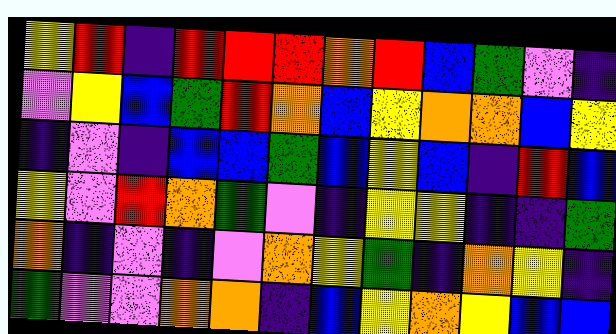[["yellow", "red", "indigo", "red", "red", "red", "orange", "red", "blue", "green", "violet", "indigo"], ["violet", "yellow", "blue", "green", "red", "orange", "blue", "yellow", "orange", "orange", "blue", "yellow"], ["indigo", "violet", "indigo", "blue", "blue", "green", "blue", "yellow", "blue", "indigo", "red", "blue"], ["yellow", "violet", "red", "orange", "green", "violet", "indigo", "yellow", "yellow", "indigo", "indigo", "green"], ["orange", "indigo", "violet", "indigo", "violet", "orange", "yellow", "green", "indigo", "orange", "yellow", "indigo"], ["green", "violet", "violet", "orange", "orange", "indigo", "blue", "yellow", "orange", "yellow", "blue", "blue"]]